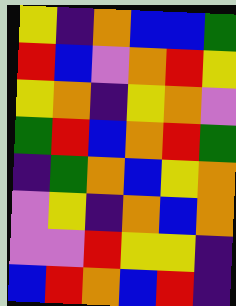[["yellow", "indigo", "orange", "blue", "blue", "green"], ["red", "blue", "violet", "orange", "red", "yellow"], ["yellow", "orange", "indigo", "yellow", "orange", "violet"], ["green", "red", "blue", "orange", "red", "green"], ["indigo", "green", "orange", "blue", "yellow", "orange"], ["violet", "yellow", "indigo", "orange", "blue", "orange"], ["violet", "violet", "red", "yellow", "yellow", "indigo"], ["blue", "red", "orange", "blue", "red", "indigo"]]